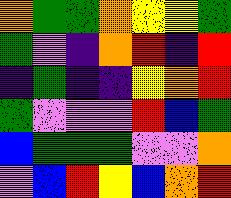[["orange", "green", "green", "orange", "yellow", "yellow", "green"], ["green", "violet", "indigo", "orange", "red", "indigo", "red"], ["indigo", "green", "indigo", "indigo", "yellow", "orange", "red"], ["green", "violet", "violet", "violet", "red", "blue", "green"], ["blue", "green", "green", "green", "violet", "violet", "orange"], ["violet", "blue", "red", "yellow", "blue", "orange", "red"]]